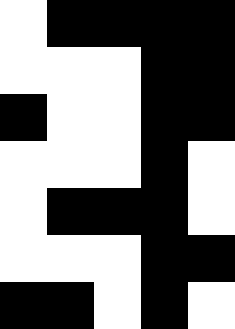[["white", "black", "black", "black", "black"], ["white", "white", "white", "black", "black"], ["black", "white", "white", "black", "black"], ["white", "white", "white", "black", "white"], ["white", "black", "black", "black", "white"], ["white", "white", "white", "black", "black"], ["black", "black", "white", "black", "white"]]